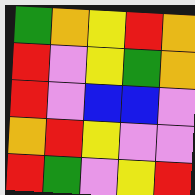[["green", "orange", "yellow", "red", "orange"], ["red", "violet", "yellow", "green", "orange"], ["red", "violet", "blue", "blue", "violet"], ["orange", "red", "yellow", "violet", "violet"], ["red", "green", "violet", "yellow", "red"]]